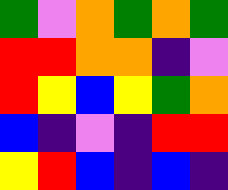[["green", "violet", "orange", "green", "orange", "green"], ["red", "red", "orange", "orange", "indigo", "violet"], ["red", "yellow", "blue", "yellow", "green", "orange"], ["blue", "indigo", "violet", "indigo", "red", "red"], ["yellow", "red", "blue", "indigo", "blue", "indigo"]]